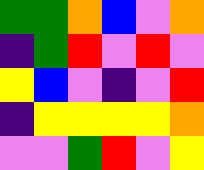[["green", "green", "orange", "blue", "violet", "orange"], ["indigo", "green", "red", "violet", "red", "violet"], ["yellow", "blue", "violet", "indigo", "violet", "red"], ["indigo", "yellow", "yellow", "yellow", "yellow", "orange"], ["violet", "violet", "green", "red", "violet", "yellow"]]